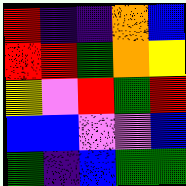[["red", "indigo", "indigo", "orange", "blue"], ["red", "red", "green", "orange", "yellow"], ["yellow", "violet", "red", "green", "red"], ["blue", "blue", "violet", "violet", "blue"], ["green", "indigo", "blue", "green", "green"]]